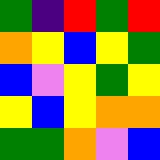[["green", "indigo", "red", "green", "red"], ["orange", "yellow", "blue", "yellow", "green"], ["blue", "violet", "yellow", "green", "yellow"], ["yellow", "blue", "yellow", "orange", "orange"], ["green", "green", "orange", "violet", "blue"]]